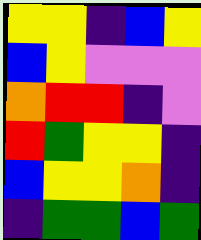[["yellow", "yellow", "indigo", "blue", "yellow"], ["blue", "yellow", "violet", "violet", "violet"], ["orange", "red", "red", "indigo", "violet"], ["red", "green", "yellow", "yellow", "indigo"], ["blue", "yellow", "yellow", "orange", "indigo"], ["indigo", "green", "green", "blue", "green"]]